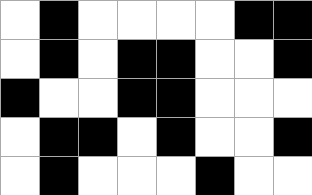[["white", "black", "white", "white", "white", "white", "black", "black"], ["white", "black", "white", "black", "black", "white", "white", "black"], ["black", "white", "white", "black", "black", "white", "white", "white"], ["white", "black", "black", "white", "black", "white", "white", "black"], ["white", "black", "white", "white", "white", "black", "white", "white"]]